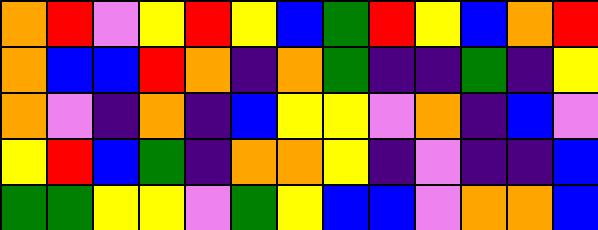[["orange", "red", "violet", "yellow", "red", "yellow", "blue", "green", "red", "yellow", "blue", "orange", "red"], ["orange", "blue", "blue", "red", "orange", "indigo", "orange", "green", "indigo", "indigo", "green", "indigo", "yellow"], ["orange", "violet", "indigo", "orange", "indigo", "blue", "yellow", "yellow", "violet", "orange", "indigo", "blue", "violet"], ["yellow", "red", "blue", "green", "indigo", "orange", "orange", "yellow", "indigo", "violet", "indigo", "indigo", "blue"], ["green", "green", "yellow", "yellow", "violet", "green", "yellow", "blue", "blue", "violet", "orange", "orange", "blue"]]